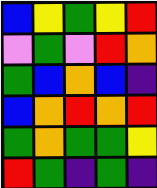[["blue", "yellow", "green", "yellow", "red"], ["violet", "green", "violet", "red", "orange"], ["green", "blue", "orange", "blue", "indigo"], ["blue", "orange", "red", "orange", "red"], ["green", "orange", "green", "green", "yellow"], ["red", "green", "indigo", "green", "indigo"]]